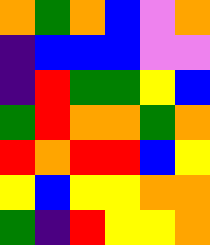[["orange", "green", "orange", "blue", "violet", "orange"], ["indigo", "blue", "blue", "blue", "violet", "violet"], ["indigo", "red", "green", "green", "yellow", "blue"], ["green", "red", "orange", "orange", "green", "orange"], ["red", "orange", "red", "red", "blue", "yellow"], ["yellow", "blue", "yellow", "yellow", "orange", "orange"], ["green", "indigo", "red", "yellow", "yellow", "orange"]]